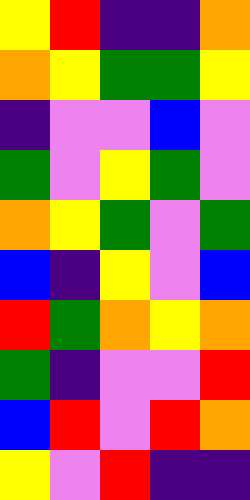[["yellow", "red", "indigo", "indigo", "orange"], ["orange", "yellow", "green", "green", "yellow"], ["indigo", "violet", "violet", "blue", "violet"], ["green", "violet", "yellow", "green", "violet"], ["orange", "yellow", "green", "violet", "green"], ["blue", "indigo", "yellow", "violet", "blue"], ["red", "green", "orange", "yellow", "orange"], ["green", "indigo", "violet", "violet", "red"], ["blue", "red", "violet", "red", "orange"], ["yellow", "violet", "red", "indigo", "indigo"]]